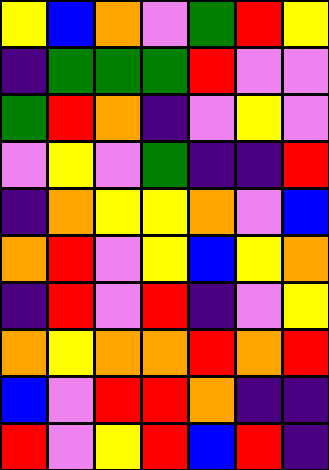[["yellow", "blue", "orange", "violet", "green", "red", "yellow"], ["indigo", "green", "green", "green", "red", "violet", "violet"], ["green", "red", "orange", "indigo", "violet", "yellow", "violet"], ["violet", "yellow", "violet", "green", "indigo", "indigo", "red"], ["indigo", "orange", "yellow", "yellow", "orange", "violet", "blue"], ["orange", "red", "violet", "yellow", "blue", "yellow", "orange"], ["indigo", "red", "violet", "red", "indigo", "violet", "yellow"], ["orange", "yellow", "orange", "orange", "red", "orange", "red"], ["blue", "violet", "red", "red", "orange", "indigo", "indigo"], ["red", "violet", "yellow", "red", "blue", "red", "indigo"]]